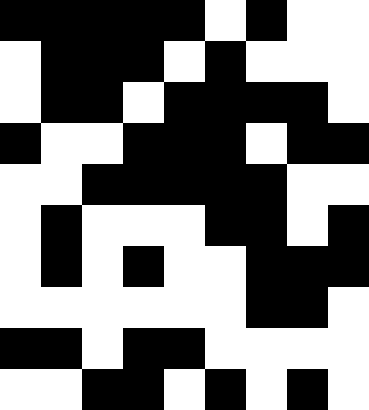[["black", "black", "black", "black", "black", "white", "black", "white", "white"], ["white", "black", "black", "black", "white", "black", "white", "white", "white"], ["white", "black", "black", "white", "black", "black", "black", "black", "white"], ["black", "white", "white", "black", "black", "black", "white", "black", "black"], ["white", "white", "black", "black", "black", "black", "black", "white", "white"], ["white", "black", "white", "white", "white", "black", "black", "white", "black"], ["white", "black", "white", "black", "white", "white", "black", "black", "black"], ["white", "white", "white", "white", "white", "white", "black", "black", "white"], ["black", "black", "white", "black", "black", "white", "white", "white", "white"], ["white", "white", "black", "black", "white", "black", "white", "black", "white"]]